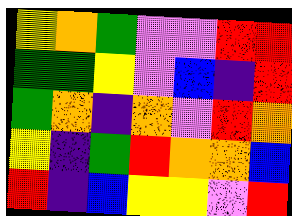[["yellow", "orange", "green", "violet", "violet", "red", "red"], ["green", "green", "yellow", "violet", "blue", "indigo", "red"], ["green", "orange", "indigo", "orange", "violet", "red", "orange"], ["yellow", "indigo", "green", "red", "orange", "orange", "blue"], ["red", "indigo", "blue", "yellow", "yellow", "violet", "red"]]